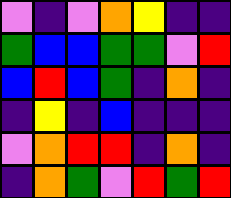[["violet", "indigo", "violet", "orange", "yellow", "indigo", "indigo"], ["green", "blue", "blue", "green", "green", "violet", "red"], ["blue", "red", "blue", "green", "indigo", "orange", "indigo"], ["indigo", "yellow", "indigo", "blue", "indigo", "indigo", "indigo"], ["violet", "orange", "red", "red", "indigo", "orange", "indigo"], ["indigo", "orange", "green", "violet", "red", "green", "red"]]